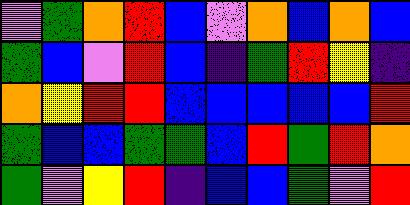[["violet", "green", "orange", "red", "blue", "violet", "orange", "blue", "orange", "blue"], ["green", "blue", "violet", "red", "blue", "indigo", "green", "red", "yellow", "indigo"], ["orange", "yellow", "red", "red", "blue", "blue", "blue", "blue", "blue", "red"], ["green", "blue", "blue", "green", "green", "blue", "red", "green", "red", "orange"], ["green", "violet", "yellow", "red", "indigo", "blue", "blue", "green", "violet", "red"]]